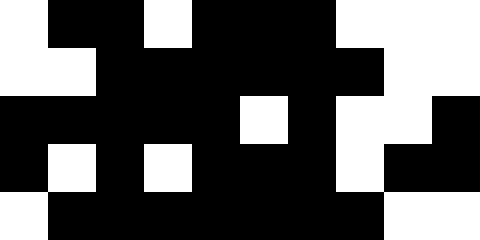[["white", "black", "black", "white", "black", "black", "black", "white", "white", "white"], ["white", "white", "black", "black", "black", "black", "black", "black", "white", "white"], ["black", "black", "black", "black", "black", "white", "black", "white", "white", "black"], ["black", "white", "black", "white", "black", "black", "black", "white", "black", "black"], ["white", "black", "black", "black", "black", "black", "black", "black", "white", "white"]]